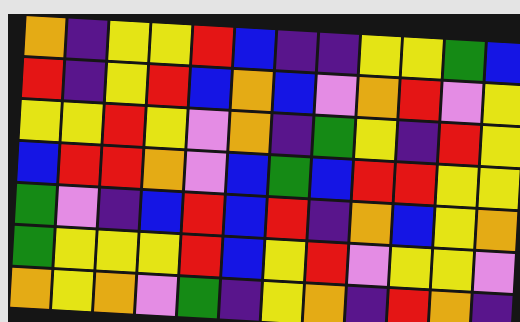[["orange", "indigo", "yellow", "yellow", "red", "blue", "indigo", "indigo", "yellow", "yellow", "green", "blue"], ["red", "indigo", "yellow", "red", "blue", "orange", "blue", "violet", "orange", "red", "violet", "yellow"], ["yellow", "yellow", "red", "yellow", "violet", "orange", "indigo", "green", "yellow", "indigo", "red", "yellow"], ["blue", "red", "red", "orange", "violet", "blue", "green", "blue", "red", "red", "yellow", "yellow"], ["green", "violet", "indigo", "blue", "red", "blue", "red", "indigo", "orange", "blue", "yellow", "orange"], ["green", "yellow", "yellow", "yellow", "red", "blue", "yellow", "red", "violet", "yellow", "yellow", "violet"], ["orange", "yellow", "orange", "violet", "green", "indigo", "yellow", "orange", "indigo", "red", "orange", "indigo"]]